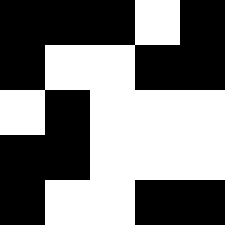[["black", "black", "black", "white", "black"], ["black", "white", "white", "black", "black"], ["white", "black", "white", "white", "white"], ["black", "black", "white", "white", "white"], ["black", "white", "white", "black", "black"]]